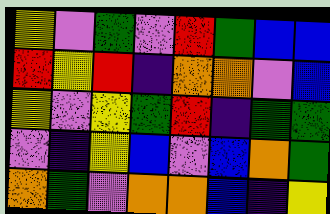[["yellow", "violet", "green", "violet", "red", "green", "blue", "blue"], ["red", "yellow", "red", "indigo", "orange", "orange", "violet", "blue"], ["yellow", "violet", "yellow", "green", "red", "indigo", "green", "green"], ["violet", "indigo", "yellow", "blue", "violet", "blue", "orange", "green"], ["orange", "green", "violet", "orange", "orange", "blue", "indigo", "yellow"]]